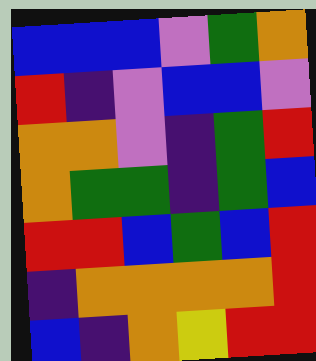[["blue", "blue", "blue", "violet", "green", "orange"], ["red", "indigo", "violet", "blue", "blue", "violet"], ["orange", "orange", "violet", "indigo", "green", "red"], ["orange", "green", "green", "indigo", "green", "blue"], ["red", "red", "blue", "green", "blue", "red"], ["indigo", "orange", "orange", "orange", "orange", "red"], ["blue", "indigo", "orange", "yellow", "red", "red"]]